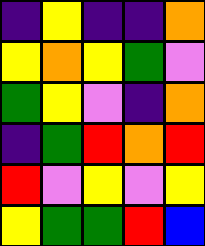[["indigo", "yellow", "indigo", "indigo", "orange"], ["yellow", "orange", "yellow", "green", "violet"], ["green", "yellow", "violet", "indigo", "orange"], ["indigo", "green", "red", "orange", "red"], ["red", "violet", "yellow", "violet", "yellow"], ["yellow", "green", "green", "red", "blue"]]